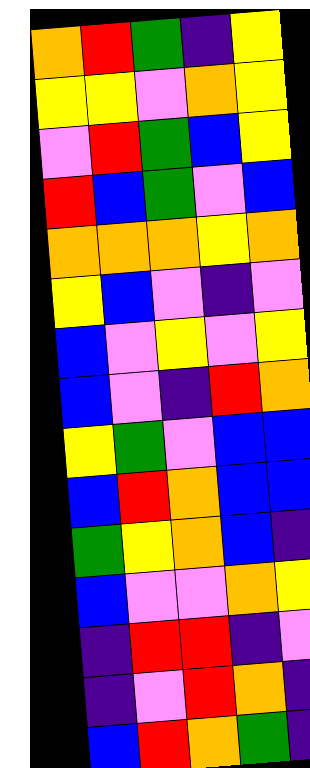[["orange", "red", "green", "indigo", "yellow"], ["yellow", "yellow", "violet", "orange", "yellow"], ["violet", "red", "green", "blue", "yellow"], ["red", "blue", "green", "violet", "blue"], ["orange", "orange", "orange", "yellow", "orange"], ["yellow", "blue", "violet", "indigo", "violet"], ["blue", "violet", "yellow", "violet", "yellow"], ["blue", "violet", "indigo", "red", "orange"], ["yellow", "green", "violet", "blue", "blue"], ["blue", "red", "orange", "blue", "blue"], ["green", "yellow", "orange", "blue", "indigo"], ["blue", "violet", "violet", "orange", "yellow"], ["indigo", "red", "red", "indigo", "violet"], ["indigo", "violet", "red", "orange", "indigo"], ["blue", "red", "orange", "green", "indigo"]]